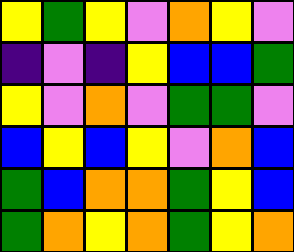[["yellow", "green", "yellow", "violet", "orange", "yellow", "violet"], ["indigo", "violet", "indigo", "yellow", "blue", "blue", "green"], ["yellow", "violet", "orange", "violet", "green", "green", "violet"], ["blue", "yellow", "blue", "yellow", "violet", "orange", "blue"], ["green", "blue", "orange", "orange", "green", "yellow", "blue"], ["green", "orange", "yellow", "orange", "green", "yellow", "orange"]]